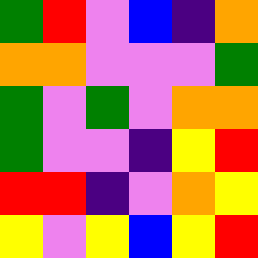[["green", "red", "violet", "blue", "indigo", "orange"], ["orange", "orange", "violet", "violet", "violet", "green"], ["green", "violet", "green", "violet", "orange", "orange"], ["green", "violet", "violet", "indigo", "yellow", "red"], ["red", "red", "indigo", "violet", "orange", "yellow"], ["yellow", "violet", "yellow", "blue", "yellow", "red"]]